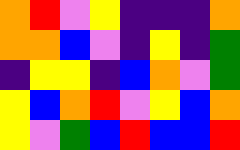[["orange", "red", "violet", "yellow", "indigo", "indigo", "indigo", "orange"], ["orange", "orange", "blue", "violet", "indigo", "yellow", "indigo", "green"], ["indigo", "yellow", "yellow", "indigo", "blue", "orange", "violet", "green"], ["yellow", "blue", "orange", "red", "violet", "yellow", "blue", "orange"], ["yellow", "violet", "green", "blue", "red", "blue", "blue", "red"]]